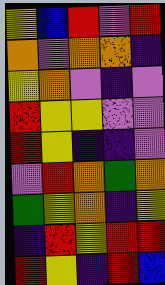[["yellow", "blue", "red", "violet", "red"], ["orange", "violet", "orange", "orange", "indigo"], ["yellow", "orange", "violet", "indigo", "violet"], ["red", "yellow", "yellow", "violet", "violet"], ["red", "yellow", "indigo", "indigo", "violet"], ["violet", "red", "orange", "green", "orange"], ["green", "yellow", "orange", "indigo", "yellow"], ["indigo", "red", "yellow", "red", "red"], ["red", "yellow", "indigo", "red", "blue"]]